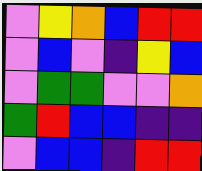[["violet", "yellow", "orange", "blue", "red", "red"], ["violet", "blue", "violet", "indigo", "yellow", "blue"], ["violet", "green", "green", "violet", "violet", "orange"], ["green", "red", "blue", "blue", "indigo", "indigo"], ["violet", "blue", "blue", "indigo", "red", "red"]]